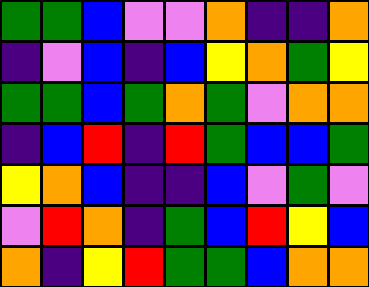[["green", "green", "blue", "violet", "violet", "orange", "indigo", "indigo", "orange"], ["indigo", "violet", "blue", "indigo", "blue", "yellow", "orange", "green", "yellow"], ["green", "green", "blue", "green", "orange", "green", "violet", "orange", "orange"], ["indigo", "blue", "red", "indigo", "red", "green", "blue", "blue", "green"], ["yellow", "orange", "blue", "indigo", "indigo", "blue", "violet", "green", "violet"], ["violet", "red", "orange", "indigo", "green", "blue", "red", "yellow", "blue"], ["orange", "indigo", "yellow", "red", "green", "green", "blue", "orange", "orange"]]